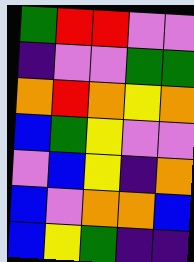[["green", "red", "red", "violet", "violet"], ["indigo", "violet", "violet", "green", "green"], ["orange", "red", "orange", "yellow", "orange"], ["blue", "green", "yellow", "violet", "violet"], ["violet", "blue", "yellow", "indigo", "orange"], ["blue", "violet", "orange", "orange", "blue"], ["blue", "yellow", "green", "indigo", "indigo"]]